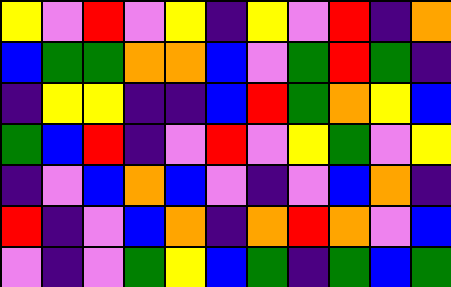[["yellow", "violet", "red", "violet", "yellow", "indigo", "yellow", "violet", "red", "indigo", "orange"], ["blue", "green", "green", "orange", "orange", "blue", "violet", "green", "red", "green", "indigo"], ["indigo", "yellow", "yellow", "indigo", "indigo", "blue", "red", "green", "orange", "yellow", "blue"], ["green", "blue", "red", "indigo", "violet", "red", "violet", "yellow", "green", "violet", "yellow"], ["indigo", "violet", "blue", "orange", "blue", "violet", "indigo", "violet", "blue", "orange", "indigo"], ["red", "indigo", "violet", "blue", "orange", "indigo", "orange", "red", "orange", "violet", "blue"], ["violet", "indigo", "violet", "green", "yellow", "blue", "green", "indigo", "green", "blue", "green"]]